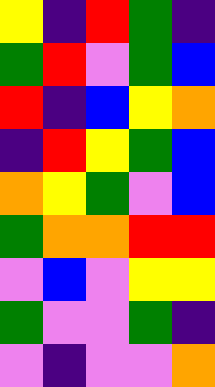[["yellow", "indigo", "red", "green", "indigo"], ["green", "red", "violet", "green", "blue"], ["red", "indigo", "blue", "yellow", "orange"], ["indigo", "red", "yellow", "green", "blue"], ["orange", "yellow", "green", "violet", "blue"], ["green", "orange", "orange", "red", "red"], ["violet", "blue", "violet", "yellow", "yellow"], ["green", "violet", "violet", "green", "indigo"], ["violet", "indigo", "violet", "violet", "orange"]]